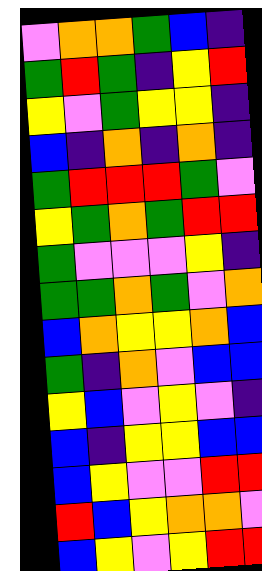[["violet", "orange", "orange", "green", "blue", "indigo"], ["green", "red", "green", "indigo", "yellow", "red"], ["yellow", "violet", "green", "yellow", "yellow", "indigo"], ["blue", "indigo", "orange", "indigo", "orange", "indigo"], ["green", "red", "red", "red", "green", "violet"], ["yellow", "green", "orange", "green", "red", "red"], ["green", "violet", "violet", "violet", "yellow", "indigo"], ["green", "green", "orange", "green", "violet", "orange"], ["blue", "orange", "yellow", "yellow", "orange", "blue"], ["green", "indigo", "orange", "violet", "blue", "blue"], ["yellow", "blue", "violet", "yellow", "violet", "indigo"], ["blue", "indigo", "yellow", "yellow", "blue", "blue"], ["blue", "yellow", "violet", "violet", "red", "red"], ["red", "blue", "yellow", "orange", "orange", "violet"], ["blue", "yellow", "violet", "yellow", "red", "red"]]